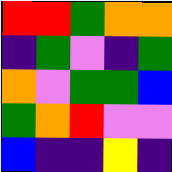[["red", "red", "green", "orange", "orange"], ["indigo", "green", "violet", "indigo", "green"], ["orange", "violet", "green", "green", "blue"], ["green", "orange", "red", "violet", "violet"], ["blue", "indigo", "indigo", "yellow", "indigo"]]